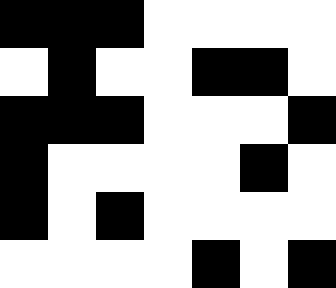[["black", "black", "black", "white", "white", "white", "white"], ["white", "black", "white", "white", "black", "black", "white"], ["black", "black", "black", "white", "white", "white", "black"], ["black", "white", "white", "white", "white", "black", "white"], ["black", "white", "black", "white", "white", "white", "white"], ["white", "white", "white", "white", "black", "white", "black"]]